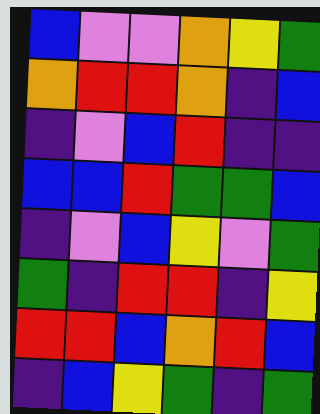[["blue", "violet", "violet", "orange", "yellow", "green"], ["orange", "red", "red", "orange", "indigo", "blue"], ["indigo", "violet", "blue", "red", "indigo", "indigo"], ["blue", "blue", "red", "green", "green", "blue"], ["indigo", "violet", "blue", "yellow", "violet", "green"], ["green", "indigo", "red", "red", "indigo", "yellow"], ["red", "red", "blue", "orange", "red", "blue"], ["indigo", "blue", "yellow", "green", "indigo", "green"]]